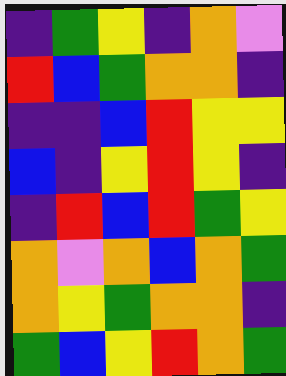[["indigo", "green", "yellow", "indigo", "orange", "violet"], ["red", "blue", "green", "orange", "orange", "indigo"], ["indigo", "indigo", "blue", "red", "yellow", "yellow"], ["blue", "indigo", "yellow", "red", "yellow", "indigo"], ["indigo", "red", "blue", "red", "green", "yellow"], ["orange", "violet", "orange", "blue", "orange", "green"], ["orange", "yellow", "green", "orange", "orange", "indigo"], ["green", "blue", "yellow", "red", "orange", "green"]]